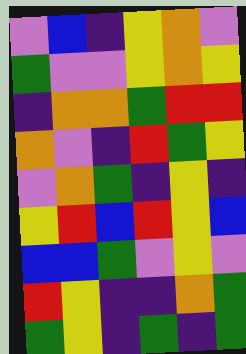[["violet", "blue", "indigo", "yellow", "orange", "violet"], ["green", "violet", "violet", "yellow", "orange", "yellow"], ["indigo", "orange", "orange", "green", "red", "red"], ["orange", "violet", "indigo", "red", "green", "yellow"], ["violet", "orange", "green", "indigo", "yellow", "indigo"], ["yellow", "red", "blue", "red", "yellow", "blue"], ["blue", "blue", "green", "violet", "yellow", "violet"], ["red", "yellow", "indigo", "indigo", "orange", "green"], ["green", "yellow", "indigo", "green", "indigo", "green"]]